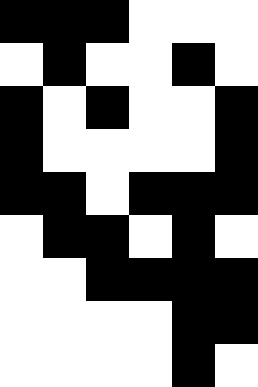[["black", "black", "black", "white", "white", "white"], ["white", "black", "white", "white", "black", "white"], ["black", "white", "black", "white", "white", "black"], ["black", "white", "white", "white", "white", "black"], ["black", "black", "white", "black", "black", "black"], ["white", "black", "black", "white", "black", "white"], ["white", "white", "black", "black", "black", "black"], ["white", "white", "white", "white", "black", "black"], ["white", "white", "white", "white", "black", "white"]]